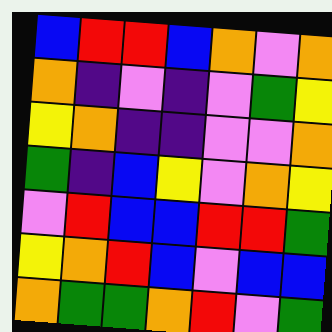[["blue", "red", "red", "blue", "orange", "violet", "orange"], ["orange", "indigo", "violet", "indigo", "violet", "green", "yellow"], ["yellow", "orange", "indigo", "indigo", "violet", "violet", "orange"], ["green", "indigo", "blue", "yellow", "violet", "orange", "yellow"], ["violet", "red", "blue", "blue", "red", "red", "green"], ["yellow", "orange", "red", "blue", "violet", "blue", "blue"], ["orange", "green", "green", "orange", "red", "violet", "green"]]